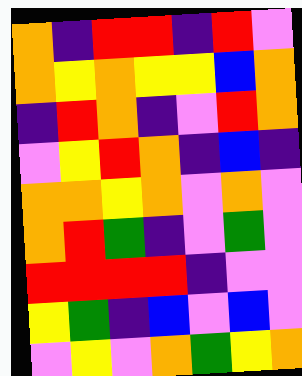[["orange", "indigo", "red", "red", "indigo", "red", "violet"], ["orange", "yellow", "orange", "yellow", "yellow", "blue", "orange"], ["indigo", "red", "orange", "indigo", "violet", "red", "orange"], ["violet", "yellow", "red", "orange", "indigo", "blue", "indigo"], ["orange", "orange", "yellow", "orange", "violet", "orange", "violet"], ["orange", "red", "green", "indigo", "violet", "green", "violet"], ["red", "red", "red", "red", "indigo", "violet", "violet"], ["yellow", "green", "indigo", "blue", "violet", "blue", "violet"], ["violet", "yellow", "violet", "orange", "green", "yellow", "orange"]]